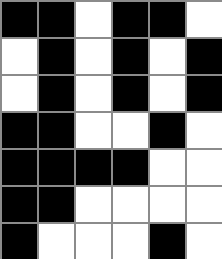[["black", "black", "white", "black", "black", "white"], ["white", "black", "white", "black", "white", "black"], ["white", "black", "white", "black", "white", "black"], ["black", "black", "white", "white", "black", "white"], ["black", "black", "black", "black", "white", "white"], ["black", "black", "white", "white", "white", "white"], ["black", "white", "white", "white", "black", "white"]]